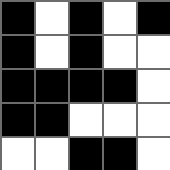[["black", "white", "black", "white", "black"], ["black", "white", "black", "white", "white"], ["black", "black", "black", "black", "white"], ["black", "black", "white", "white", "white"], ["white", "white", "black", "black", "white"]]